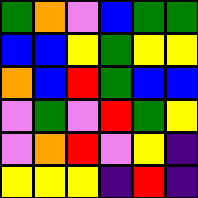[["green", "orange", "violet", "blue", "green", "green"], ["blue", "blue", "yellow", "green", "yellow", "yellow"], ["orange", "blue", "red", "green", "blue", "blue"], ["violet", "green", "violet", "red", "green", "yellow"], ["violet", "orange", "red", "violet", "yellow", "indigo"], ["yellow", "yellow", "yellow", "indigo", "red", "indigo"]]